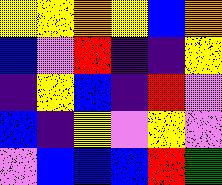[["yellow", "yellow", "orange", "yellow", "blue", "orange"], ["blue", "violet", "red", "indigo", "indigo", "yellow"], ["indigo", "yellow", "blue", "indigo", "red", "violet"], ["blue", "indigo", "yellow", "violet", "yellow", "violet"], ["violet", "blue", "blue", "blue", "red", "green"]]